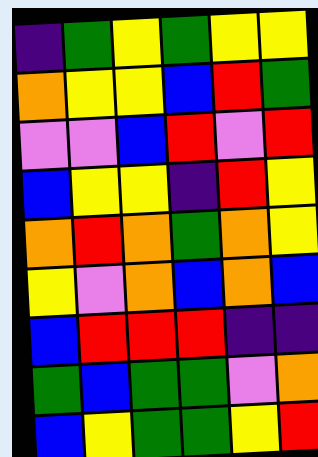[["indigo", "green", "yellow", "green", "yellow", "yellow"], ["orange", "yellow", "yellow", "blue", "red", "green"], ["violet", "violet", "blue", "red", "violet", "red"], ["blue", "yellow", "yellow", "indigo", "red", "yellow"], ["orange", "red", "orange", "green", "orange", "yellow"], ["yellow", "violet", "orange", "blue", "orange", "blue"], ["blue", "red", "red", "red", "indigo", "indigo"], ["green", "blue", "green", "green", "violet", "orange"], ["blue", "yellow", "green", "green", "yellow", "red"]]